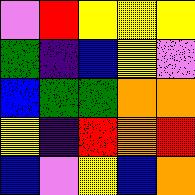[["violet", "red", "yellow", "yellow", "yellow"], ["green", "indigo", "blue", "yellow", "violet"], ["blue", "green", "green", "orange", "orange"], ["yellow", "indigo", "red", "orange", "red"], ["blue", "violet", "yellow", "blue", "orange"]]